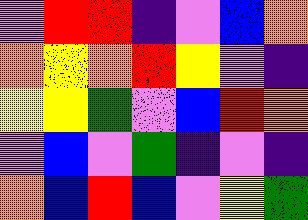[["violet", "red", "red", "indigo", "violet", "blue", "orange"], ["orange", "yellow", "orange", "red", "yellow", "violet", "indigo"], ["yellow", "yellow", "green", "violet", "blue", "red", "orange"], ["violet", "blue", "violet", "green", "indigo", "violet", "indigo"], ["orange", "blue", "red", "blue", "violet", "yellow", "green"]]